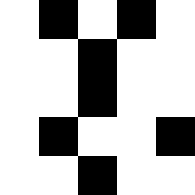[["white", "black", "white", "black", "white"], ["white", "white", "black", "white", "white"], ["white", "white", "black", "white", "white"], ["white", "black", "white", "white", "black"], ["white", "white", "black", "white", "white"]]